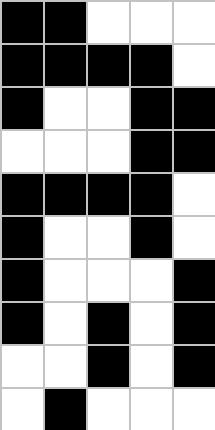[["black", "black", "white", "white", "white"], ["black", "black", "black", "black", "white"], ["black", "white", "white", "black", "black"], ["white", "white", "white", "black", "black"], ["black", "black", "black", "black", "white"], ["black", "white", "white", "black", "white"], ["black", "white", "white", "white", "black"], ["black", "white", "black", "white", "black"], ["white", "white", "black", "white", "black"], ["white", "black", "white", "white", "white"]]